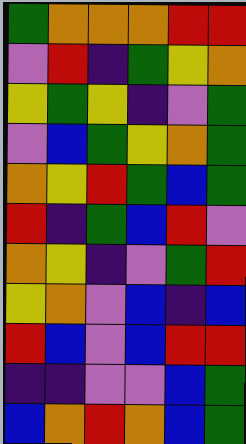[["green", "orange", "orange", "orange", "red", "red"], ["violet", "red", "indigo", "green", "yellow", "orange"], ["yellow", "green", "yellow", "indigo", "violet", "green"], ["violet", "blue", "green", "yellow", "orange", "green"], ["orange", "yellow", "red", "green", "blue", "green"], ["red", "indigo", "green", "blue", "red", "violet"], ["orange", "yellow", "indigo", "violet", "green", "red"], ["yellow", "orange", "violet", "blue", "indigo", "blue"], ["red", "blue", "violet", "blue", "red", "red"], ["indigo", "indigo", "violet", "violet", "blue", "green"], ["blue", "orange", "red", "orange", "blue", "green"]]